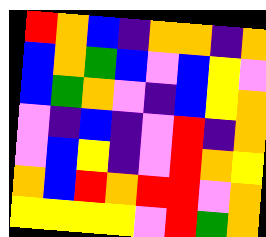[["red", "orange", "blue", "indigo", "orange", "orange", "indigo", "orange"], ["blue", "orange", "green", "blue", "violet", "blue", "yellow", "violet"], ["blue", "green", "orange", "violet", "indigo", "blue", "yellow", "orange"], ["violet", "indigo", "blue", "indigo", "violet", "red", "indigo", "orange"], ["violet", "blue", "yellow", "indigo", "violet", "red", "orange", "yellow"], ["orange", "blue", "red", "orange", "red", "red", "violet", "orange"], ["yellow", "yellow", "yellow", "yellow", "violet", "red", "green", "orange"]]